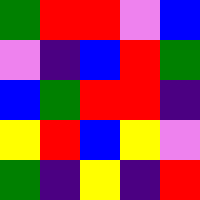[["green", "red", "red", "violet", "blue"], ["violet", "indigo", "blue", "red", "green"], ["blue", "green", "red", "red", "indigo"], ["yellow", "red", "blue", "yellow", "violet"], ["green", "indigo", "yellow", "indigo", "red"]]